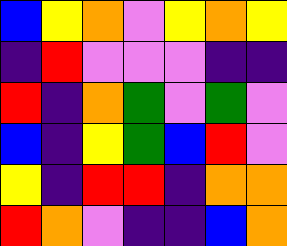[["blue", "yellow", "orange", "violet", "yellow", "orange", "yellow"], ["indigo", "red", "violet", "violet", "violet", "indigo", "indigo"], ["red", "indigo", "orange", "green", "violet", "green", "violet"], ["blue", "indigo", "yellow", "green", "blue", "red", "violet"], ["yellow", "indigo", "red", "red", "indigo", "orange", "orange"], ["red", "orange", "violet", "indigo", "indigo", "blue", "orange"]]